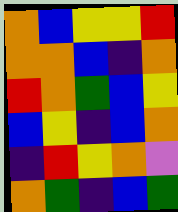[["orange", "blue", "yellow", "yellow", "red"], ["orange", "orange", "blue", "indigo", "orange"], ["red", "orange", "green", "blue", "yellow"], ["blue", "yellow", "indigo", "blue", "orange"], ["indigo", "red", "yellow", "orange", "violet"], ["orange", "green", "indigo", "blue", "green"]]